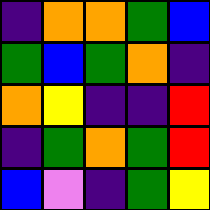[["indigo", "orange", "orange", "green", "blue"], ["green", "blue", "green", "orange", "indigo"], ["orange", "yellow", "indigo", "indigo", "red"], ["indigo", "green", "orange", "green", "red"], ["blue", "violet", "indigo", "green", "yellow"]]